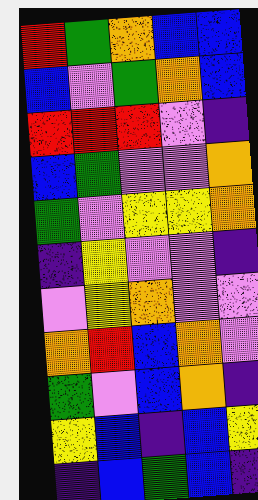[["red", "green", "orange", "blue", "blue"], ["blue", "violet", "green", "orange", "blue"], ["red", "red", "red", "violet", "indigo"], ["blue", "green", "violet", "violet", "orange"], ["green", "violet", "yellow", "yellow", "orange"], ["indigo", "yellow", "violet", "violet", "indigo"], ["violet", "yellow", "orange", "violet", "violet"], ["orange", "red", "blue", "orange", "violet"], ["green", "violet", "blue", "orange", "indigo"], ["yellow", "blue", "indigo", "blue", "yellow"], ["indigo", "blue", "green", "blue", "indigo"]]